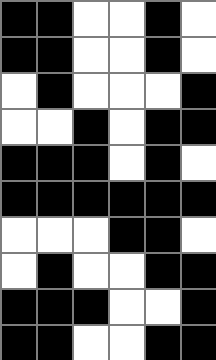[["black", "black", "white", "white", "black", "white"], ["black", "black", "white", "white", "black", "white"], ["white", "black", "white", "white", "white", "black"], ["white", "white", "black", "white", "black", "black"], ["black", "black", "black", "white", "black", "white"], ["black", "black", "black", "black", "black", "black"], ["white", "white", "white", "black", "black", "white"], ["white", "black", "white", "white", "black", "black"], ["black", "black", "black", "white", "white", "black"], ["black", "black", "white", "white", "black", "black"]]